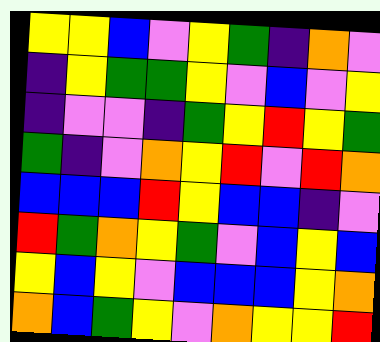[["yellow", "yellow", "blue", "violet", "yellow", "green", "indigo", "orange", "violet"], ["indigo", "yellow", "green", "green", "yellow", "violet", "blue", "violet", "yellow"], ["indigo", "violet", "violet", "indigo", "green", "yellow", "red", "yellow", "green"], ["green", "indigo", "violet", "orange", "yellow", "red", "violet", "red", "orange"], ["blue", "blue", "blue", "red", "yellow", "blue", "blue", "indigo", "violet"], ["red", "green", "orange", "yellow", "green", "violet", "blue", "yellow", "blue"], ["yellow", "blue", "yellow", "violet", "blue", "blue", "blue", "yellow", "orange"], ["orange", "blue", "green", "yellow", "violet", "orange", "yellow", "yellow", "red"]]